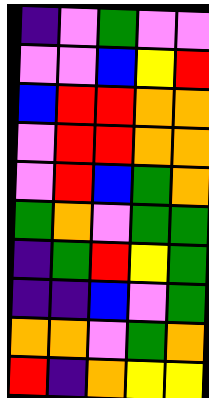[["indigo", "violet", "green", "violet", "violet"], ["violet", "violet", "blue", "yellow", "red"], ["blue", "red", "red", "orange", "orange"], ["violet", "red", "red", "orange", "orange"], ["violet", "red", "blue", "green", "orange"], ["green", "orange", "violet", "green", "green"], ["indigo", "green", "red", "yellow", "green"], ["indigo", "indigo", "blue", "violet", "green"], ["orange", "orange", "violet", "green", "orange"], ["red", "indigo", "orange", "yellow", "yellow"]]